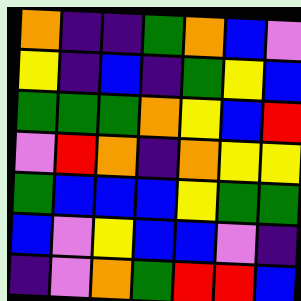[["orange", "indigo", "indigo", "green", "orange", "blue", "violet"], ["yellow", "indigo", "blue", "indigo", "green", "yellow", "blue"], ["green", "green", "green", "orange", "yellow", "blue", "red"], ["violet", "red", "orange", "indigo", "orange", "yellow", "yellow"], ["green", "blue", "blue", "blue", "yellow", "green", "green"], ["blue", "violet", "yellow", "blue", "blue", "violet", "indigo"], ["indigo", "violet", "orange", "green", "red", "red", "blue"]]